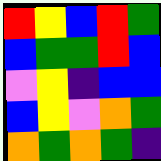[["red", "yellow", "blue", "red", "green"], ["blue", "green", "green", "red", "blue"], ["violet", "yellow", "indigo", "blue", "blue"], ["blue", "yellow", "violet", "orange", "green"], ["orange", "green", "orange", "green", "indigo"]]